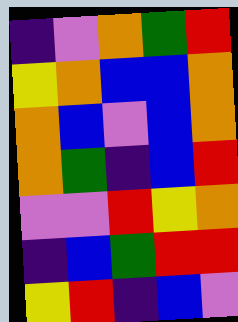[["indigo", "violet", "orange", "green", "red"], ["yellow", "orange", "blue", "blue", "orange"], ["orange", "blue", "violet", "blue", "orange"], ["orange", "green", "indigo", "blue", "red"], ["violet", "violet", "red", "yellow", "orange"], ["indigo", "blue", "green", "red", "red"], ["yellow", "red", "indigo", "blue", "violet"]]